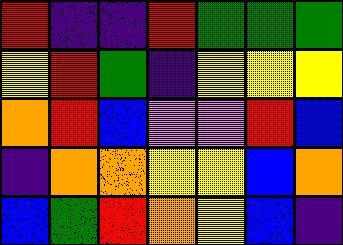[["red", "indigo", "indigo", "red", "green", "green", "green"], ["yellow", "red", "green", "indigo", "yellow", "yellow", "yellow"], ["orange", "red", "blue", "violet", "violet", "red", "blue"], ["indigo", "orange", "orange", "yellow", "yellow", "blue", "orange"], ["blue", "green", "red", "orange", "yellow", "blue", "indigo"]]